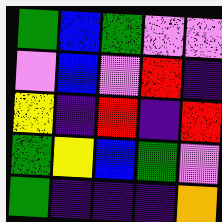[["green", "blue", "green", "violet", "violet"], ["violet", "blue", "violet", "red", "indigo"], ["yellow", "indigo", "red", "indigo", "red"], ["green", "yellow", "blue", "green", "violet"], ["green", "indigo", "indigo", "indigo", "orange"]]